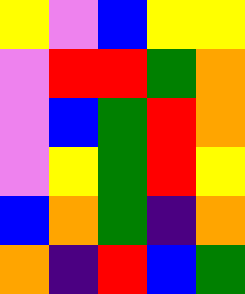[["yellow", "violet", "blue", "yellow", "yellow"], ["violet", "red", "red", "green", "orange"], ["violet", "blue", "green", "red", "orange"], ["violet", "yellow", "green", "red", "yellow"], ["blue", "orange", "green", "indigo", "orange"], ["orange", "indigo", "red", "blue", "green"]]